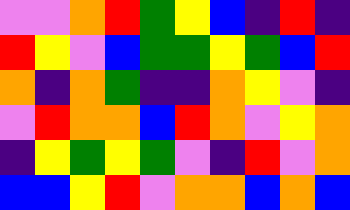[["violet", "violet", "orange", "red", "green", "yellow", "blue", "indigo", "red", "indigo"], ["red", "yellow", "violet", "blue", "green", "green", "yellow", "green", "blue", "red"], ["orange", "indigo", "orange", "green", "indigo", "indigo", "orange", "yellow", "violet", "indigo"], ["violet", "red", "orange", "orange", "blue", "red", "orange", "violet", "yellow", "orange"], ["indigo", "yellow", "green", "yellow", "green", "violet", "indigo", "red", "violet", "orange"], ["blue", "blue", "yellow", "red", "violet", "orange", "orange", "blue", "orange", "blue"]]